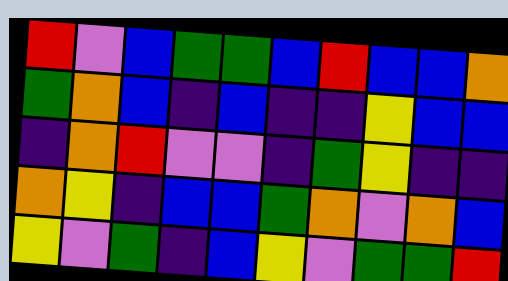[["red", "violet", "blue", "green", "green", "blue", "red", "blue", "blue", "orange"], ["green", "orange", "blue", "indigo", "blue", "indigo", "indigo", "yellow", "blue", "blue"], ["indigo", "orange", "red", "violet", "violet", "indigo", "green", "yellow", "indigo", "indigo"], ["orange", "yellow", "indigo", "blue", "blue", "green", "orange", "violet", "orange", "blue"], ["yellow", "violet", "green", "indigo", "blue", "yellow", "violet", "green", "green", "red"]]